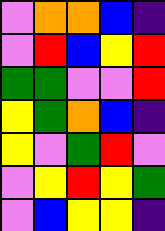[["violet", "orange", "orange", "blue", "indigo"], ["violet", "red", "blue", "yellow", "red"], ["green", "green", "violet", "violet", "red"], ["yellow", "green", "orange", "blue", "indigo"], ["yellow", "violet", "green", "red", "violet"], ["violet", "yellow", "red", "yellow", "green"], ["violet", "blue", "yellow", "yellow", "indigo"]]